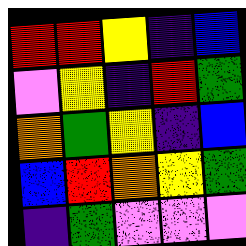[["red", "red", "yellow", "indigo", "blue"], ["violet", "yellow", "indigo", "red", "green"], ["orange", "green", "yellow", "indigo", "blue"], ["blue", "red", "orange", "yellow", "green"], ["indigo", "green", "violet", "violet", "violet"]]